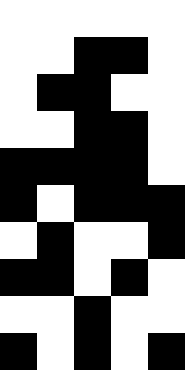[["white", "white", "white", "white", "white"], ["white", "white", "black", "black", "white"], ["white", "black", "black", "white", "white"], ["white", "white", "black", "black", "white"], ["black", "black", "black", "black", "white"], ["black", "white", "black", "black", "black"], ["white", "black", "white", "white", "black"], ["black", "black", "white", "black", "white"], ["white", "white", "black", "white", "white"], ["black", "white", "black", "white", "black"]]